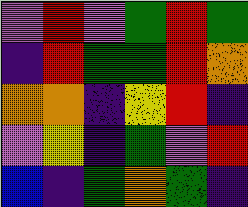[["violet", "red", "violet", "green", "red", "green"], ["indigo", "red", "green", "green", "red", "orange"], ["orange", "orange", "indigo", "yellow", "red", "indigo"], ["violet", "yellow", "indigo", "green", "violet", "red"], ["blue", "indigo", "green", "orange", "green", "indigo"]]